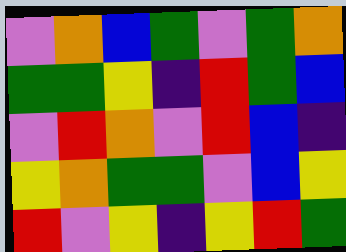[["violet", "orange", "blue", "green", "violet", "green", "orange"], ["green", "green", "yellow", "indigo", "red", "green", "blue"], ["violet", "red", "orange", "violet", "red", "blue", "indigo"], ["yellow", "orange", "green", "green", "violet", "blue", "yellow"], ["red", "violet", "yellow", "indigo", "yellow", "red", "green"]]